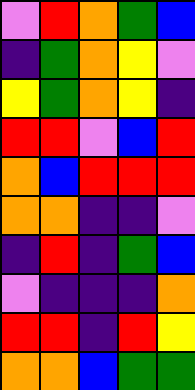[["violet", "red", "orange", "green", "blue"], ["indigo", "green", "orange", "yellow", "violet"], ["yellow", "green", "orange", "yellow", "indigo"], ["red", "red", "violet", "blue", "red"], ["orange", "blue", "red", "red", "red"], ["orange", "orange", "indigo", "indigo", "violet"], ["indigo", "red", "indigo", "green", "blue"], ["violet", "indigo", "indigo", "indigo", "orange"], ["red", "red", "indigo", "red", "yellow"], ["orange", "orange", "blue", "green", "green"]]